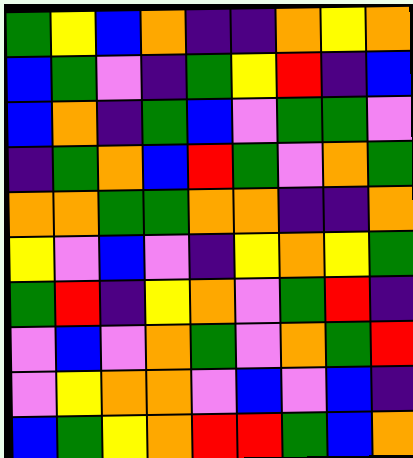[["green", "yellow", "blue", "orange", "indigo", "indigo", "orange", "yellow", "orange"], ["blue", "green", "violet", "indigo", "green", "yellow", "red", "indigo", "blue"], ["blue", "orange", "indigo", "green", "blue", "violet", "green", "green", "violet"], ["indigo", "green", "orange", "blue", "red", "green", "violet", "orange", "green"], ["orange", "orange", "green", "green", "orange", "orange", "indigo", "indigo", "orange"], ["yellow", "violet", "blue", "violet", "indigo", "yellow", "orange", "yellow", "green"], ["green", "red", "indigo", "yellow", "orange", "violet", "green", "red", "indigo"], ["violet", "blue", "violet", "orange", "green", "violet", "orange", "green", "red"], ["violet", "yellow", "orange", "orange", "violet", "blue", "violet", "blue", "indigo"], ["blue", "green", "yellow", "orange", "red", "red", "green", "blue", "orange"]]